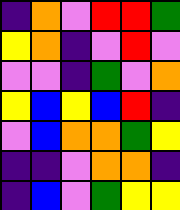[["indigo", "orange", "violet", "red", "red", "green"], ["yellow", "orange", "indigo", "violet", "red", "violet"], ["violet", "violet", "indigo", "green", "violet", "orange"], ["yellow", "blue", "yellow", "blue", "red", "indigo"], ["violet", "blue", "orange", "orange", "green", "yellow"], ["indigo", "indigo", "violet", "orange", "orange", "indigo"], ["indigo", "blue", "violet", "green", "yellow", "yellow"]]